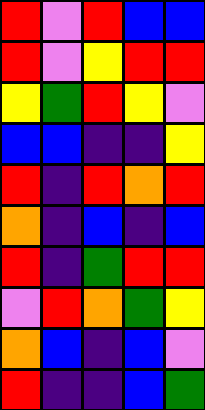[["red", "violet", "red", "blue", "blue"], ["red", "violet", "yellow", "red", "red"], ["yellow", "green", "red", "yellow", "violet"], ["blue", "blue", "indigo", "indigo", "yellow"], ["red", "indigo", "red", "orange", "red"], ["orange", "indigo", "blue", "indigo", "blue"], ["red", "indigo", "green", "red", "red"], ["violet", "red", "orange", "green", "yellow"], ["orange", "blue", "indigo", "blue", "violet"], ["red", "indigo", "indigo", "blue", "green"]]